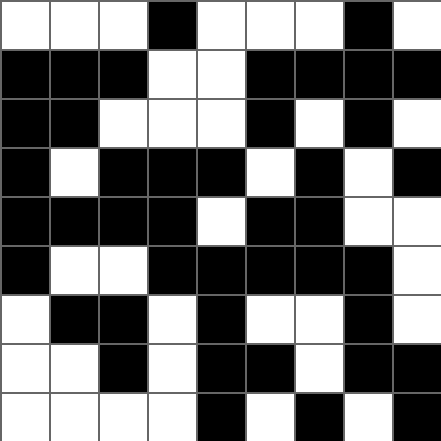[["white", "white", "white", "black", "white", "white", "white", "black", "white"], ["black", "black", "black", "white", "white", "black", "black", "black", "black"], ["black", "black", "white", "white", "white", "black", "white", "black", "white"], ["black", "white", "black", "black", "black", "white", "black", "white", "black"], ["black", "black", "black", "black", "white", "black", "black", "white", "white"], ["black", "white", "white", "black", "black", "black", "black", "black", "white"], ["white", "black", "black", "white", "black", "white", "white", "black", "white"], ["white", "white", "black", "white", "black", "black", "white", "black", "black"], ["white", "white", "white", "white", "black", "white", "black", "white", "black"]]